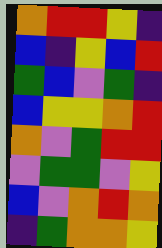[["orange", "red", "red", "yellow", "indigo"], ["blue", "indigo", "yellow", "blue", "red"], ["green", "blue", "violet", "green", "indigo"], ["blue", "yellow", "yellow", "orange", "red"], ["orange", "violet", "green", "red", "red"], ["violet", "green", "green", "violet", "yellow"], ["blue", "violet", "orange", "red", "orange"], ["indigo", "green", "orange", "orange", "yellow"]]